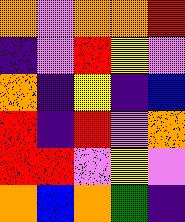[["orange", "violet", "orange", "orange", "red"], ["indigo", "violet", "red", "yellow", "violet"], ["orange", "indigo", "yellow", "indigo", "blue"], ["red", "indigo", "red", "violet", "orange"], ["red", "red", "violet", "yellow", "violet"], ["orange", "blue", "orange", "green", "indigo"]]